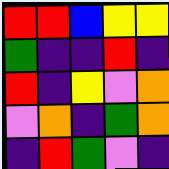[["red", "red", "blue", "yellow", "yellow"], ["green", "indigo", "indigo", "red", "indigo"], ["red", "indigo", "yellow", "violet", "orange"], ["violet", "orange", "indigo", "green", "orange"], ["indigo", "red", "green", "violet", "indigo"]]